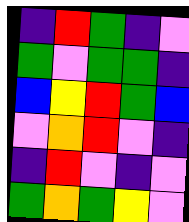[["indigo", "red", "green", "indigo", "violet"], ["green", "violet", "green", "green", "indigo"], ["blue", "yellow", "red", "green", "blue"], ["violet", "orange", "red", "violet", "indigo"], ["indigo", "red", "violet", "indigo", "violet"], ["green", "orange", "green", "yellow", "violet"]]